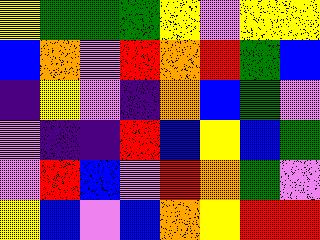[["yellow", "green", "green", "green", "yellow", "violet", "yellow", "yellow"], ["blue", "orange", "violet", "red", "orange", "red", "green", "blue"], ["indigo", "yellow", "violet", "indigo", "orange", "blue", "green", "violet"], ["violet", "indigo", "indigo", "red", "blue", "yellow", "blue", "green"], ["violet", "red", "blue", "violet", "red", "orange", "green", "violet"], ["yellow", "blue", "violet", "blue", "orange", "yellow", "red", "red"]]